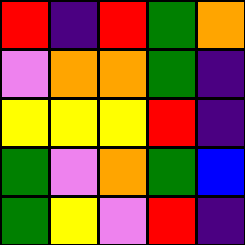[["red", "indigo", "red", "green", "orange"], ["violet", "orange", "orange", "green", "indigo"], ["yellow", "yellow", "yellow", "red", "indigo"], ["green", "violet", "orange", "green", "blue"], ["green", "yellow", "violet", "red", "indigo"]]